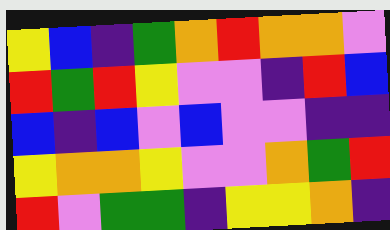[["yellow", "blue", "indigo", "green", "orange", "red", "orange", "orange", "violet"], ["red", "green", "red", "yellow", "violet", "violet", "indigo", "red", "blue"], ["blue", "indigo", "blue", "violet", "blue", "violet", "violet", "indigo", "indigo"], ["yellow", "orange", "orange", "yellow", "violet", "violet", "orange", "green", "red"], ["red", "violet", "green", "green", "indigo", "yellow", "yellow", "orange", "indigo"]]